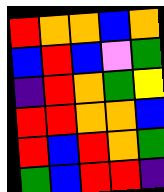[["red", "orange", "orange", "blue", "orange"], ["blue", "red", "blue", "violet", "green"], ["indigo", "red", "orange", "green", "yellow"], ["red", "red", "orange", "orange", "blue"], ["red", "blue", "red", "orange", "green"], ["green", "blue", "red", "red", "indigo"]]